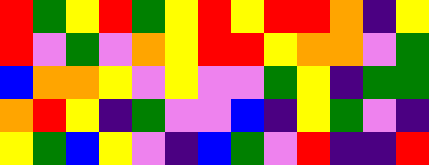[["red", "green", "yellow", "red", "green", "yellow", "red", "yellow", "red", "red", "orange", "indigo", "yellow"], ["red", "violet", "green", "violet", "orange", "yellow", "red", "red", "yellow", "orange", "orange", "violet", "green"], ["blue", "orange", "orange", "yellow", "violet", "yellow", "violet", "violet", "green", "yellow", "indigo", "green", "green"], ["orange", "red", "yellow", "indigo", "green", "violet", "violet", "blue", "indigo", "yellow", "green", "violet", "indigo"], ["yellow", "green", "blue", "yellow", "violet", "indigo", "blue", "green", "violet", "red", "indigo", "indigo", "red"]]